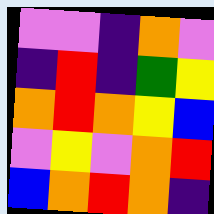[["violet", "violet", "indigo", "orange", "violet"], ["indigo", "red", "indigo", "green", "yellow"], ["orange", "red", "orange", "yellow", "blue"], ["violet", "yellow", "violet", "orange", "red"], ["blue", "orange", "red", "orange", "indigo"]]